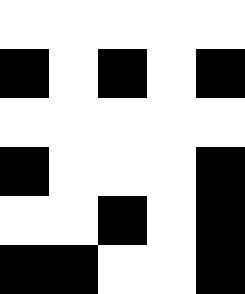[["white", "white", "white", "white", "white"], ["black", "white", "black", "white", "black"], ["white", "white", "white", "white", "white"], ["black", "white", "white", "white", "black"], ["white", "white", "black", "white", "black"], ["black", "black", "white", "white", "black"]]